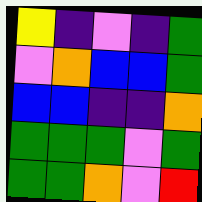[["yellow", "indigo", "violet", "indigo", "green"], ["violet", "orange", "blue", "blue", "green"], ["blue", "blue", "indigo", "indigo", "orange"], ["green", "green", "green", "violet", "green"], ["green", "green", "orange", "violet", "red"]]